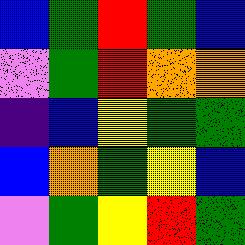[["blue", "green", "red", "green", "blue"], ["violet", "green", "red", "orange", "orange"], ["indigo", "blue", "yellow", "green", "green"], ["blue", "orange", "green", "yellow", "blue"], ["violet", "green", "yellow", "red", "green"]]